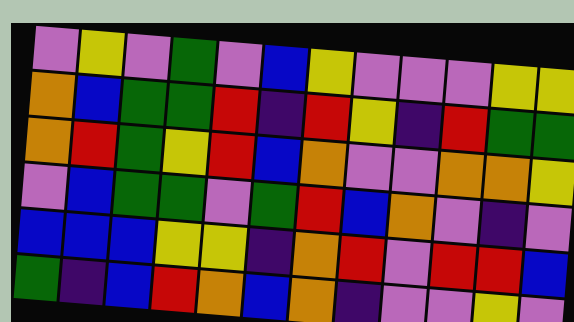[["violet", "yellow", "violet", "green", "violet", "blue", "yellow", "violet", "violet", "violet", "yellow", "yellow"], ["orange", "blue", "green", "green", "red", "indigo", "red", "yellow", "indigo", "red", "green", "green"], ["orange", "red", "green", "yellow", "red", "blue", "orange", "violet", "violet", "orange", "orange", "yellow"], ["violet", "blue", "green", "green", "violet", "green", "red", "blue", "orange", "violet", "indigo", "violet"], ["blue", "blue", "blue", "yellow", "yellow", "indigo", "orange", "red", "violet", "red", "red", "blue"], ["green", "indigo", "blue", "red", "orange", "blue", "orange", "indigo", "violet", "violet", "yellow", "violet"]]